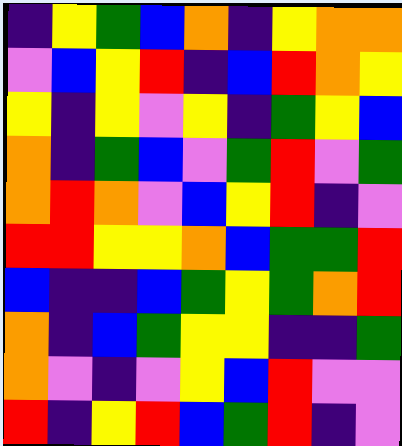[["indigo", "yellow", "green", "blue", "orange", "indigo", "yellow", "orange", "orange"], ["violet", "blue", "yellow", "red", "indigo", "blue", "red", "orange", "yellow"], ["yellow", "indigo", "yellow", "violet", "yellow", "indigo", "green", "yellow", "blue"], ["orange", "indigo", "green", "blue", "violet", "green", "red", "violet", "green"], ["orange", "red", "orange", "violet", "blue", "yellow", "red", "indigo", "violet"], ["red", "red", "yellow", "yellow", "orange", "blue", "green", "green", "red"], ["blue", "indigo", "indigo", "blue", "green", "yellow", "green", "orange", "red"], ["orange", "indigo", "blue", "green", "yellow", "yellow", "indigo", "indigo", "green"], ["orange", "violet", "indigo", "violet", "yellow", "blue", "red", "violet", "violet"], ["red", "indigo", "yellow", "red", "blue", "green", "red", "indigo", "violet"]]